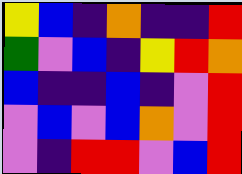[["yellow", "blue", "indigo", "orange", "indigo", "indigo", "red"], ["green", "violet", "blue", "indigo", "yellow", "red", "orange"], ["blue", "indigo", "indigo", "blue", "indigo", "violet", "red"], ["violet", "blue", "violet", "blue", "orange", "violet", "red"], ["violet", "indigo", "red", "red", "violet", "blue", "red"]]